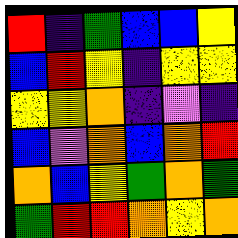[["red", "indigo", "green", "blue", "blue", "yellow"], ["blue", "red", "yellow", "indigo", "yellow", "yellow"], ["yellow", "yellow", "orange", "indigo", "violet", "indigo"], ["blue", "violet", "orange", "blue", "orange", "red"], ["orange", "blue", "yellow", "green", "orange", "green"], ["green", "red", "red", "orange", "yellow", "orange"]]